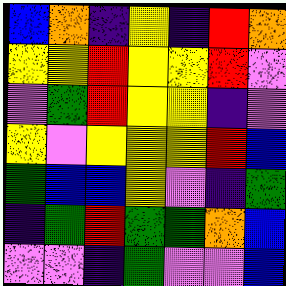[["blue", "orange", "indigo", "yellow", "indigo", "red", "orange"], ["yellow", "yellow", "red", "yellow", "yellow", "red", "violet"], ["violet", "green", "red", "yellow", "yellow", "indigo", "violet"], ["yellow", "violet", "yellow", "yellow", "yellow", "red", "blue"], ["green", "blue", "blue", "yellow", "violet", "indigo", "green"], ["indigo", "green", "red", "green", "green", "orange", "blue"], ["violet", "violet", "indigo", "green", "violet", "violet", "blue"]]